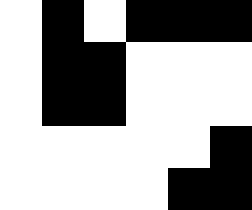[["white", "black", "white", "black", "black", "black"], ["white", "black", "black", "white", "white", "white"], ["white", "black", "black", "white", "white", "white"], ["white", "white", "white", "white", "white", "black"], ["white", "white", "white", "white", "black", "black"]]